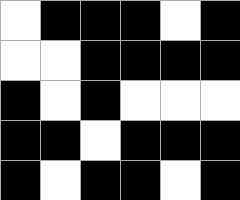[["white", "black", "black", "black", "white", "black"], ["white", "white", "black", "black", "black", "black"], ["black", "white", "black", "white", "white", "white"], ["black", "black", "white", "black", "black", "black"], ["black", "white", "black", "black", "white", "black"]]